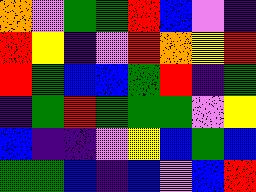[["orange", "violet", "green", "green", "red", "blue", "violet", "indigo"], ["red", "yellow", "indigo", "violet", "red", "orange", "yellow", "red"], ["red", "green", "blue", "blue", "green", "red", "indigo", "green"], ["indigo", "green", "red", "green", "green", "green", "violet", "yellow"], ["blue", "indigo", "indigo", "violet", "yellow", "blue", "green", "blue"], ["green", "green", "blue", "indigo", "blue", "violet", "blue", "red"]]